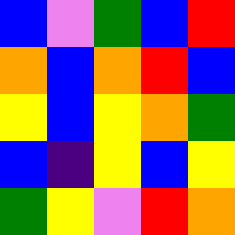[["blue", "violet", "green", "blue", "red"], ["orange", "blue", "orange", "red", "blue"], ["yellow", "blue", "yellow", "orange", "green"], ["blue", "indigo", "yellow", "blue", "yellow"], ["green", "yellow", "violet", "red", "orange"]]